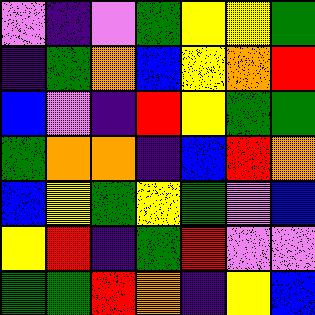[["violet", "indigo", "violet", "green", "yellow", "yellow", "green"], ["indigo", "green", "orange", "blue", "yellow", "orange", "red"], ["blue", "violet", "indigo", "red", "yellow", "green", "green"], ["green", "orange", "orange", "indigo", "blue", "red", "orange"], ["blue", "yellow", "green", "yellow", "green", "violet", "blue"], ["yellow", "red", "indigo", "green", "red", "violet", "violet"], ["green", "green", "red", "orange", "indigo", "yellow", "blue"]]